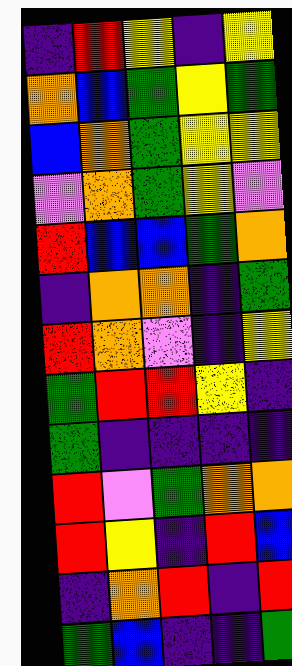[["indigo", "red", "yellow", "indigo", "yellow"], ["orange", "blue", "green", "yellow", "green"], ["blue", "orange", "green", "yellow", "yellow"], ["violet", "orange", "green", "yellow", "violet"], ["red", "blue", "blue", "green", "orange"], ["indigo", "orange", "orange", "indigo", "green"], ["red", "orange", "violet", "indigo", "yellow"], ["green", "red", "red", "yellow", "indigo"], ["green", "indigo", "indigo", "indigo", "indigo"], ["red", "violet", "green", "orange", "orange"], ["red", "yellow", "indigo", "red", "blue"], ["indigo", "orange", "red", "indigo", "red"], ["green", "blue", "indigo", "indigo", "green"]]